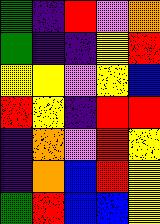[["green", "indigo", "red", "violet", "orange"], ["green", "indigo", "indigo", "yellow", "red"], ["yellow", "yellow", "violet", "yellow", "blue"], ["red", "yellow", "indigo", "red", "red"], ["indigo", "orange", "violet", "red", "yellow"], ["indigo", "orange", "blue", "red", "yellow"], ["green", "red", "blue", "blue", "yellow"]]